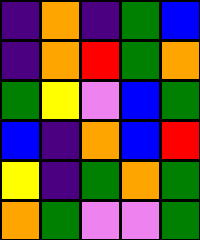[["indigo", "orange", "indigo", "green", "blue"], ["indigo", "orange", "red", "green", "orange"], ["green", "yellow", "violet", "blue", "green"], ["blue", "indigo", "orange", "blue", "red"], ["yellow", "indigo", "green", "orange", "green"], ["orange", "green", "violet", "violet", "green"]]